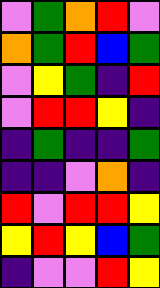[["violet", "green", "orange", "red", "violet"], ["orange", "green", "red", "blue", "green"], ["violet", "yellow", "green", "indigo", "red"], ["violet", "red", "red", "yellow", "indigo"], ["indigo", "green", "indigo", "indigo", "green"], ["indigo", "indigo", "violet", "orange", "indigo"], ["red", "violet", "red", "red", "yellow"], ["yellow", "red", "yellow", "blue", "green"], ["indigo", "violet", "violet", "red", "yellow"]]